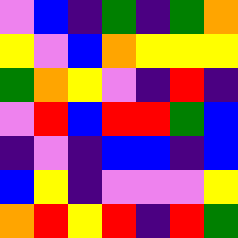[["violet", "blue", "indigo", "green", "indigo", "green", "orange"], ["yellow", "violet", "blue", "orange", "yellow", "yellow", "yellow"], ["green", "orange", "yellow", "violet", "indigo", "red", "indigo"], ["violet", "red", "blue", "red", "red", "green", "blue"], ["indigo", "violet", "indigo", "blue", "blue", "indigo", "blue"], ["blue", "yellow", "indigo", "violet", "violet", "violet", "yellow"], ["orange", "red", "yellow", "red", "indigo", "red", "green"]]